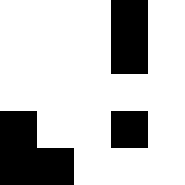[["white", "white", "white", "black", "white"], ["white", "white", "white", "black", "white"], ["white", "white", "white", "white", "white"], ["black", "white", "white", "black", "white"], ["black", "black", "white", "white", "white"]]